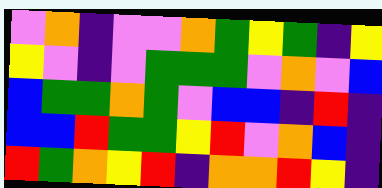[["violet", "orange", "indigo", "violet", "violet", "orange", "green", "yellow", "green", "indigo", "yellow"], ["yellow", "violet", "indigo", "violet", "green", "green", "green", "violet", "orange", "violet", "blue"], ["blue", "green", "green", "orange", "green", "violet", "blue", "blue", "indigo", "red", "indigo"], ["blue", "blue", "red", "green", "green", "yellow", "red", "violet", "orange", "blue", "indigo"], ["red", "green", "orange", "yellow", "red", "indigo", "orange", "orange", "red", "yellow", "indigo"]]